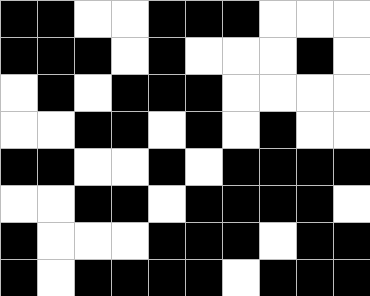[["black", "black", "white", "white", "black", "black", "black", "white", "white", "white"], ["black", "black", "black", "white", "black", "white", "white", "white", "black", "white"], ["white", "black", "white", "black", "black", "black", "white", "white", "white", "white"], ["white", "white", "black", "black", "white", "black", "white", "black", "white", "white"], ["black", "black", "white", "white", "black", "white", "black", "black", "black", "black"], ["white", "white", "black", "black", "white", "black", "black", "black", "black", "white"], ["black", "white", "white", "white", "black", "black", "black", "white", "black", "black"], ["black", "white", "black", "black", "black", "black", "white", "black", "black", "black"]]